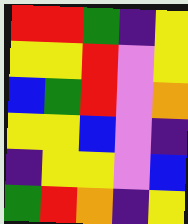[["red", "red", "green", "indigo", "yellow"], ["yellow", "yellow", "red", "violet", "yellow"], ["blue", "green", "red", "violet", "orange"], ["yellow", "yellow", "blue", "violet", "indigo"], ["indigo", "yellow", "yellow", "violet", "blue"], ["green", "red", "orange", "indigo", "yellow"]]